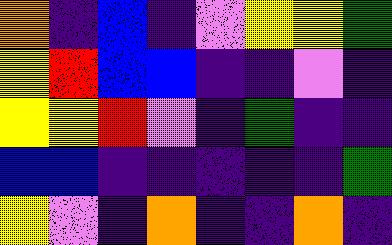[["orange", "indigo", "blue", "indigo", "violet", "yellow", "yellow", "green"], ["yellow", "red", "blue", "blue", "indigo", "indigo", "violet", "indigo"], ["yellow", "yellow", "red", "violet", "indigo", "green", "indigo", "indigo"], ["blue", "blue", "indigo", "indigo", "indigo", "indigo", "indigo", "green"], ["yellow", "violet", "indigo", "orange", "indigo", "indigo", "orange", "indigo"]]